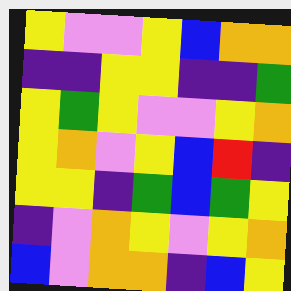[["yellow", "violet", "violet", "yellow", "blue", "orange", "orange"], ["indigo", "indigo", "yellow", "yellow", "indigo", "indigo", "green"], ["yellow", "green", "yellow", "violet", "violet", "yellow", "orange"], ["yellow", "orange", "violet", "yellow", "blue", "red", "indigo"], ["yellow", "yellow", "indigo", "green", "blue", "green", "yellow"], ["indigo", "violet", "orange", "yellow", "violet", "yellow", "orange"], ["blue", "violet", "orange", "orange", "indigo", "blue", "yellow"]]